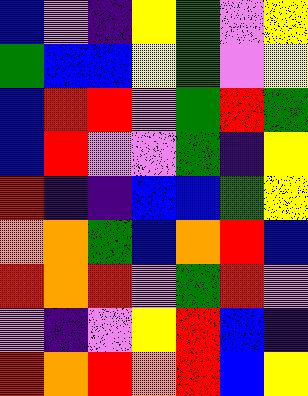[["blue", "violet", "indigo", "yellow", "green", "violet", "yellow"], ["green", "blue", "blue", "yellow", "green", "violet", "yellow"], ["blue", "red", "red", "violet", "green", "red", "green"], ["blue", "red", "violet", "violet", "green", "indigo", "yellow"], ["red", "indigo", "indigo", "blue", "blue", "green", "yellow"], ["orange", "orange", "green", "blue", "orange", "red", "blue"], ["red", "orange", "red", "violet", "green", "red", "violet"], ["violet", "indigo", "violet", "yellow", "red", "blue", "indigo"], ["red", "orange", "red", "orange", "red", "blue", "yellow"]]